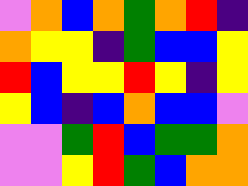[["violet", "orange", "blue", "orange", "green", "orange", "red", "indigo"], ["orange", "yellow", "yellow", "indigo", "green", "blue", "blue", "yellow"], ["red", "blue", "yellow", "yellow", "red", "yellow", "indigo", "yellow"], ["yellow", "blue", "indigo", "blue", "orange", "blue", "blue", "violet"], ["violet", "violet", "green", "red", "blue", "green", "green", "orange"], ["violet", "violet", "yellow", "red", "green", "blue", "orange", "orange"]]